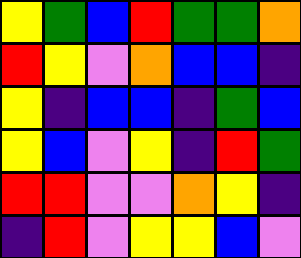[["yellow", "green", "blue", "red", "green", "green", "orange"], ["red", "yellow", "violet", "orange", "blue", "blue", "indigo"], ["yellow", "indigo", "blue", "blue", "indigo", "green", "blue"], ["yellow", "blue", "violet", "yellow", "indigo", "red", "green"], ["red", "red", "violet", "violet", "orange", "yellow", "indigo"], ["indigo", "red", "violet", "yellow", "yellow", "blue", "violet"]]